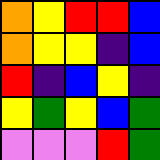[["orange", "yellow", "red", "red", "blue"], ["orange", "yellow", "yellow", "indigo", "blue"], ["red", "indigo", "blue", "yellow", "indigo"], ["yellow", "green", "yellow", "blue", "green"], ["violet", "violet", "violet", "red", "green"]]